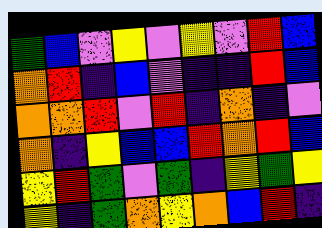[["green", "blue", "violet", "yellow", "violet", "yellow", "violet", "red", "blue"], ["orange", "red", "indigo", "blue", "violet", "indigo", "indigo", "red", "blue"], ["orange", "orange", "red", "violet", "red", "indigo", "orange", "indigo", "violet"], ["orange", "indigo", "yellow", "blue", "blue", "red", "orange", "red", "blue"], ["yellow", "red", "green", "violet", "green", "indigo", "yellow", "green", "yellow"], ["yellow", "indigo", "green", "orange", "yellow", "orange", "blue", "red", "indigo"]]